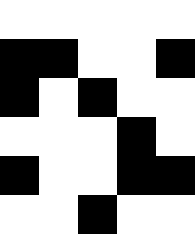[["white", "white", "white", "white", "white"], ["black", "black", "white", "white", "black"], ["black", "white", "black", "white", "white"], ["white", "white", "white", "black", "white"], ["black", "white", "white", "black", "black"], ["white", "white", "black", "white", "white"]]